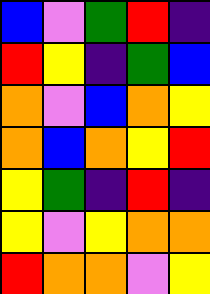[["blue", "violet", "green", "red", "indigo"], ["red", "yellow", "indigo", "green", "blue"], ["orange", "violet", "blue", "orange", "yellow"], ["orange", "blue", "orange", "yellow", "red"], ["yellow", "green", "indigo", "red", "indigo"], ["yellow", "violet", "yellow", "orange", "orange"], ["red", "orange", "orange", "violet", "yellow"]]